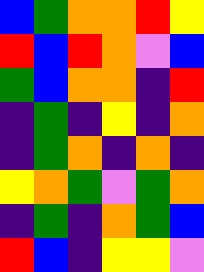[["blue", "green", "orange", "orange", "red", "yellow"], ["red", "blue", "red", "orange", "violet", "blue"], ["green", "blue", "orange", "orange", "indigo", "red"], ["indigo", "green", "indigo", "yellow", "indigo", "orange"], ["indigo", "green", "orange", "indigo", "orange", "indigo"], ["yellow", "orange", "green", "violet", "green", "orange"], ["indigo", "green", "indigo", "orange", "green", "blue"], ["red", "blue", "indigo", "yellow", "yellow", "violet"]]